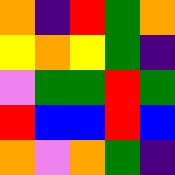[["orange", "indigo", "red", "green", "orange"], ["yellow", "orange", "yellow", "green", "indigo"], ["violet", "green", "green", "red", "green"], ["red", "blue", "blue", "red", "blue"], ["orange", "violet", "orange", "green", "indigo"]]